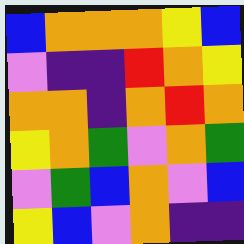[["blue", "orange", "orange", "orange", "yellow", "blue"], ["violet", "indigo", "indigo", "red", "orange", "yellow"], ["orange", "orange", "indigo", "orange", "red", "orange"], ["yellow", "orange", "green", "violet", "orange", "green"], ["violet", "green", "blue", "orange", "violet", "blue"], ["yellow", "blue", "violet", "orange", "indigo", "indigo"]]